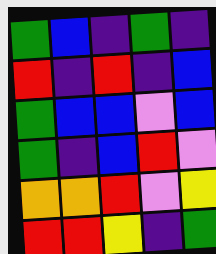[["green", "blue", "indigo", "green", "indigo"], ["red", "indigo", "red", "indigo", "blue"], ["green", "blue", "blue", "violet", "blue"], ["green", "indigo", "blue", "red", "violet"], ["orange", "orange", "red", "violet", "yellow"], ["red", "red", "yellow", "indigo", "green"]]